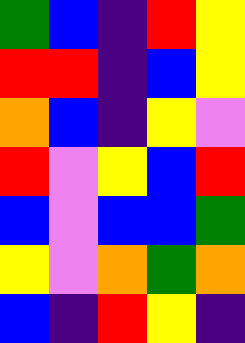[["green", "blue", "indigo", "red", "yellow"], ["red", "red", "indigo", "blue", "yellow"], ["orange", "blue", "indigo", "yellow", "violet"], ["red", "violet", "yellow", "blue", "red"], ["blue", "violet", "blue", "blue", "green"], ["yellow", "violet", "orange", "green", "orange"], ["blue", "indigo", "red", "yellow", "indigo"]]